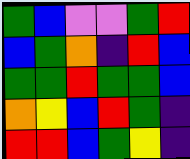[["green", "blue", "violet", "violet", "green", "red"], ["blue", "green", "orange", "indigo", "red", "blue"], ["green", "green", "red", "green", "green", "blue"], ["orange", "yellow", "blue", "red", "green", "indigo"], ["red", "red", "blue", "green", "yellow", "indigo"]]